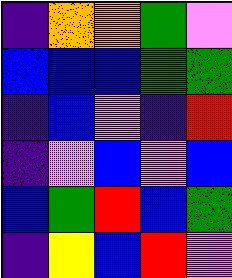[["indigo", "orange", "orange", "green", "violet"], ["blue", "blue", "blue", "green", "green"], ["indigo", "blue", "violet", "indigo", "red"], ["indigo", "violet", "blue", "violet", "blue"], ["blue", "green", "red", "blue", "green"], ["indigo", "yellow", "blue", "red", "violet"]]